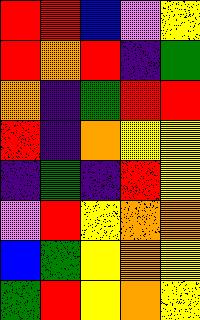[["red", "red", "blue", "violet", "yellow"], ["red", "orange", "red", "indigo", "green"], ["orange", "indigo", "green", "red", "red"], ["red", "indigo", "orange", "yellow", "yellow"], ["indigo", "green", "indigo", "red", "yellow"], ["violet", "red", "yellow", "orange", "orange"], ["blue", "green", "yellow", "orange", "yellow"], ["green", "red", "yellow", "orange", "yellow"]]